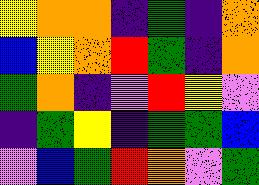[["yellow", "orange", "orange", "indigo", "green", "indigo", "orange"], ["blue", "yellow", "orange", "red", "green", "indigo", "orange"], ["green", "orange", "indigo", "violet", "red", "yellow", "violet"], ["indigo", "green", "yellow", "indigo", "green", "green", "blue"], ["violet", "blue", "green", "red", "orange", "violet", "green"]]